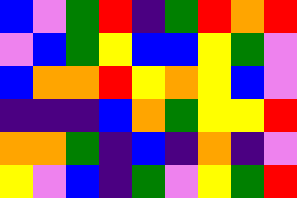[["blue", "violet", "green", "red", "indigo", "green", "red", "orange", "red"], ["violet", "blue", "green", "yellow", "blue", "blue", "yellow", "green", "violet"], ["blue", "orange", "orange", "red", "yellow", "orange", "yellow", "blue", "violet"], ["indigo", "indigo", "indigo", "blue", "orange", "green", "yellow", "yellow", "red"], ["orange", "orange", "green", "indigo", "blue", "indigo", "orange", "indigo", "violet"], ["yellow", "violet", "blue", "indigo", "green", "violet", "yellow", "green", "red"]]